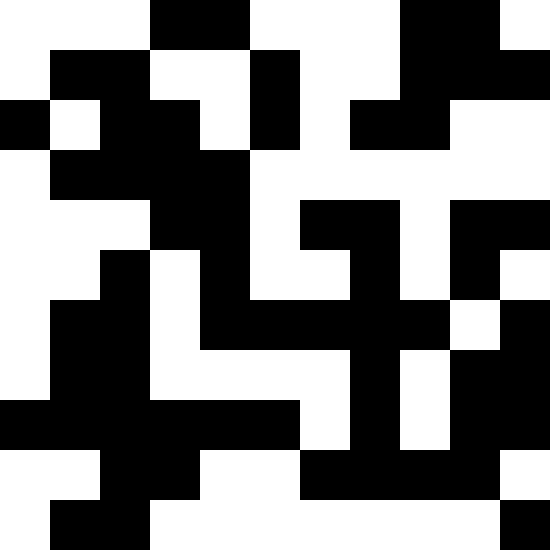[["white", "white", "white", "black", "black", "white", "white", "white", "black", "black", "white"], ["white", "black", "black", "white", "white", "black", "white", "white", "black", "black", "black"], ["black", "white", "black", "black", "white", "black", "white", "black", "black", "white", "white"], ["white", "black", "black", "black", "black", "white", "white", "white", "white", "white", "white"], ["white", "white", "white", "black", "black", "white", "black", "black", "white", "black", "black"], ["white", "white", "black", "white", "black", "white", "white", "black", "white", "black", "white"], ["white", "black", "black", "white", "black", "black", "black", "black", "black", "white", "black"], ["white", "black", "black", "white", "white", "white", "white", "black", "white", "black", "black"], ["black", "black", "black", "black", "black", "black", "white", "black", "white", "black", "black"], ["white", "white", "black", "black", "white", "white", "black", "black", "black", "black", "white"], ["white", "black", "black", "white", "white", "white", "white", "white", "white", "white", "black"]]